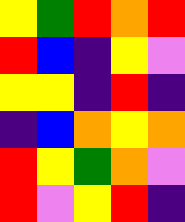[["yellow", "green", "red", "orange", "red"], ["red", "blue", "indigo", "yellow", "violet"], ["yellow", "yellow", "indigo", "red", "indigo"], ["indigo", "blue", "orange", "yellow", "orange"], ["red", "yellow", "green", "orange", "violet"], ["red", "violet", "yellow", "red", "indigo"]]